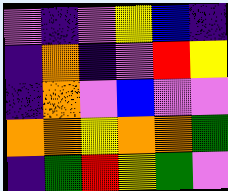[["violet", "indigo", "violet", "yellow", "blue", "indigo"], ["indigo", "orange", "indigo", "violet", "red", "yellow"], ["indigo", "orange", "violet", "blue", "violet", "violet"], ["orange", "orange", "yellow", "orange", "orange", "green"], ["indigo", "green", "red", "yellow", "green", "violet"]]